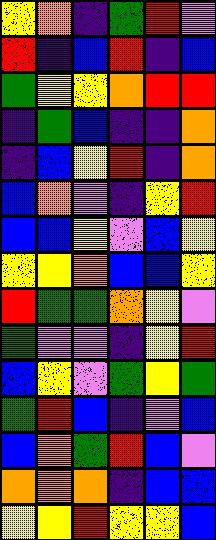[["yellow", "orange", "indigo", "green", "red", "violet"], ["red", "indigo", "blue", "red", "indigo", "blue"], ["green", "yellow", "yellow", "orange", "red", "red"], ["indigo", "green", "blue", "indigo", "indigo", "orange"], ["indigo", "blue", "yellow", "red", "indigo", "orange"], ["blue", "orange", "violet", "indigo", "yellow", "red"], ["blue", "blue", "yellow", "violet", "blue", "yellow"], ["yellow", "yellow", "orange", "blue", "blue", "yellow"], ["red", "green", "green", "orange", "yellow", "violet"], ["green", "violet", "violet", "indigo", "yellow", "red"], ["blue", "yellow", "violet", "green", "yellow", "green"], ["green", "red", "blue", "indigo", "violet", "blue"], ["blue", "orange", "green", "red", "blue", "violet"], ["orange", "orange", "orange", "indigo", "blue", "blue"], ["yellow", "yellow", "red", "yellow", "yellow", "blue"]]